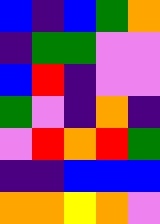[["blue", "indigo", "blue", "green", "orange"], ["indigo", "green", "green", "violet", "violet"], ["blue", "red", "indigo", "violet", "violet"], ["green", "violet", "indigo", "orange", "indigo"], ["violet", "red", "orange", "red", "green"], ["indigo", "indigo", "blue", "blue", "blue"], ["orange", "orange", "yellow", "orange", "violet"]]